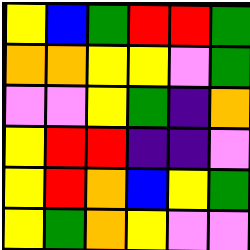[["yellow", "blue", "green", "red", "red", "green"], ["orange", "orange", "yellow", "yellow", "violet", "green"], ["violet", "violet", "yellow", "green", "indigo", "orange"], ["yellow", "red", "red", "indigo", "indigo", "violet"], ["yellow", "red", "orange", "blue", "yellow", "green"], ["yellow", "green", "orange", "yellow", "violet", "violet"]]